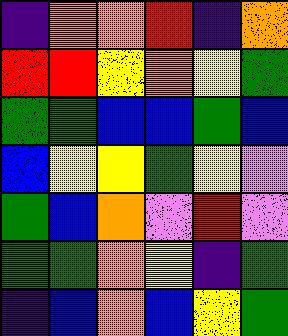[["indigo", "orange", "orange", "red", "indigo", "orange"], ["red", "red", "yellow", "orange", "yellow", "green"], ["green", "green", "blue", "blue", "green", "blue"], ["blue", "yellow", "yellow", "green", "yellow", "violet"], ["green", "blue", "orange", "violet", "red", "violet"], ["green", "green", "orange", "yellow", "indigo", "green"], ["indigo", "blue", "orange", "blue", "yellow", "green"]]